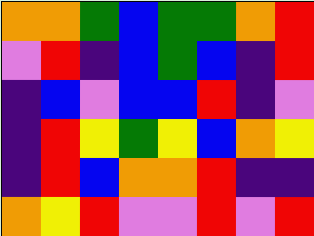[["orange", "orange", "green", "blue", "green", "green", "orange", "red"], ["violet", "red", "indigo", "blue", "green", "blue", "indigo", "red"], ["indigo", "blue", "violet", "blue", "blue", "red", "indigo", "violet"], ["indigo", "red", "yellow", "green", "yellow", "blue", "orange", "yellow"], ["indigo", "red", "blue", "orange", "orange", "red", "indigo", "indigo"], ["orange", "yellow", "red", "violet", "violet", "red", "violet", "red"]]